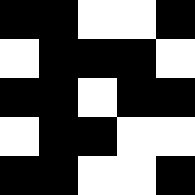[["black", "black", "white", "white", "black"], ["white", "black", "black", "black", "white"], ["black", "black", "white", "black", "black"], ["white", "black", "black", "white", "white"], ["black", "black", "white", "white", "black"]]